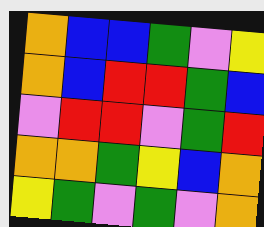[["orange", "blue", "blue", "green", "violet", "yellow"], ["orange", "blue", "red", "red", "green", "blue"], ["violet", "red", "red", "violet", "green", "red"], ["orange", "orange", "green", "yellow", "blue", "orange"], ["yellow", "green", "violet", "green", "violet", "orange"]]